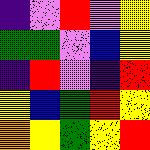[["indigo", "violet", "red", "violet", "yellow"], ["green", "green", "violet", "blue", "yellow"], ["indigo", "red", "violet", "indigo", "red"], ["yellow", "blue", "green", "red", "yellow"], ["orange", "yellow", "green", "yellow", "red"]]